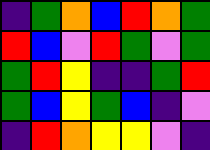[["indigo", "green", "orange", "blue", "red", "orange", "green"], ["red", "blue", "violet", "red", "green", "violet", "green"], ["green", "red", "yellow", "indigo", "indigo", "green", "red"], ["green", "blue", "yellow", "green", "blue", "indigo", "violet"], ["indigo", "red", "orange", "yellow", "yellow", "violet", "indigo"]]